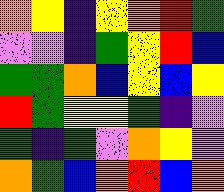[["orange", "yellow", "indigo", "yellow", "orange", "red", "green"], ["violet", "violet", "indigo", "green", "yellow", "red", "blue"], ["green", "green", "orange", "blue", "yellow", "blue", "yellow"], ["red", "green", "yellow", "yellow", "green", "indigo", "violet"], ["green", "indigo", "green", "violet", "orange", "yellow", "violet"], ["orange", "green", "blue", "orange", "red", "blue", "orange"]]